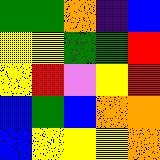[["green", "green", "orange", "indigo", "blue"], ["yellow", "yellow", "green", "green", "red"], ["yellow", "red", "violet", "yellow", "red"], ["blue", "green", "blue", "orange", "orange"], ["blue", "yellow", "yellow", "yellow", "orange"]]